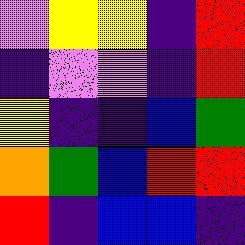[["violet", "yellow", "yellow", "indigo", "red"], ["indigo", "violet", "violet", "indigo", "red"], ["yellow", "indigo", "indigo", "blue", "green"], ["orange", "green", "blue", "red", "red"], ["red", "indigo", "blue", "blue", "indigo"]]